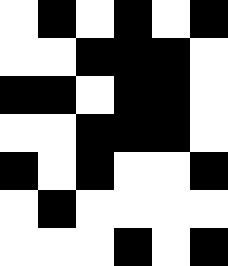[["white", "black", "white", "black", "white", "black"], ["white", "white", "black", "black", "black", "white"], ["black", "black", "white", "black", "black", "white"], ["white", "white", "black", "black", "black", "white"], ["black", "white", "black", "white", "white", "black"], ["white", "black", "white", "white", "white", "white"], ["white", "white", "white", "black", "white", "black"]]